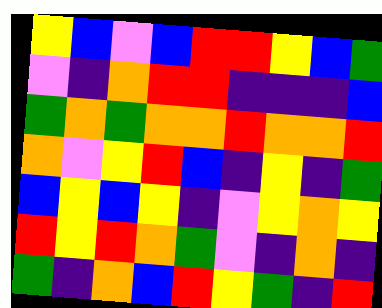[["yellow", "blue", "violet", "blue", "red", "red", "yellow", "blue", "green"], ["violet", "indigo", "orange", "red", "red", "indigo", "indigo", "indigo", "blue"], ["green", "orange", "green", "orange", "orange", "red", "orange", "orange", "red"], ["orange", "violet", "yellow", "red", "blue", "indigo", "yellow", "indigo", "green"], ["blue", "yellow", "blue", "yellow", "indigo", "violet", "yellow", "orange", "yellow"], ["red", "yellow", "red", "orange", "green", "violet", "indigo", "orange", "indigo"], ["green", "indigo", "orange", "blue", "red", "yellow", "green", "indigo", "red"]]